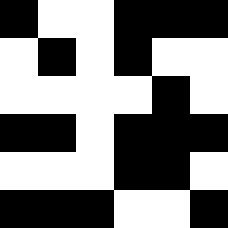[["black", "white", "white", "black", "black", "black"], ["white", "black", "white", "black", "white", "white"], ["white", "white", "white", "white", "black", "white"], ["black", "black", "white", "black", "black", "black"], ["white", "white", "white", "black", "black", "white"], ["black", "black", "black", "white", "white", "black"]]